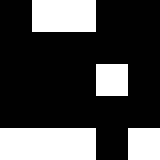[["black", "white", "white", "black", "black"], ["black", "black", "black", "black", "black"], ["black", "black", "black", "white", "black"], ["black", "black", "black", "black", "black"], ["white", "white", "white", "black", "white"]]